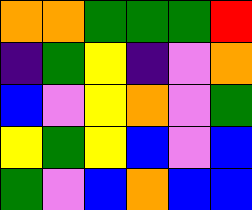[["orange", "orange", "green", "green", "green", "red"], ["indigo", "green", "yellow", "indigo", "violet", "orange"], ["blue", "violet", "yellow", "orange", "violet", "green"], ["yellow", "green", "yellow", "blue", "violet", "blue"], ["green", "violet", "blue", "orange", "blue", "blue"]]